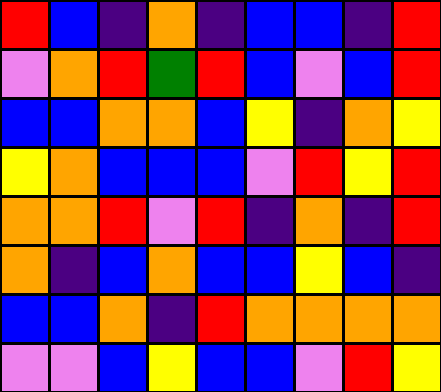[["red", "blue", "indigo", "orange", "indigo", "blue", "blue", "indigo", "red"], ["violet", "orange", "red", "green", "red", "blue", "violet", "blue", "red"], ["blue", "blue", "orange", "orange", "blue", "yellow", "indigo", "orange", "yellow"], ["yellow", "orange", "blue", "blue", "blue", "violet", "red", "yellow", "red"], ["orange", "orange", "red", "violet", "red", "indigo", "orange", "indigo", "red"], ["orange", "indigo", "blue", "orange", "blue", "blue", "yellow", "blue", "indigo"], ["blue", "blue", "orange", "indigo", "red", "orange", "orange", "orange", "orange"], ["violet", "violet", "blue", "yellow", "blue", "blue", "violet", "red", "yellow"]]